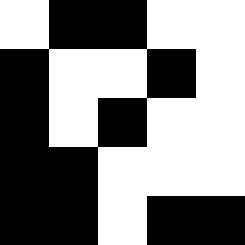[["white", "black", "black", "white", "white"], ["black", "white", "white", "black", "white"], ["black", "white", "black", "white", "white"], ["black", "black", "white", "white", "white"], ["black", "black", "white", "black", "black"]]